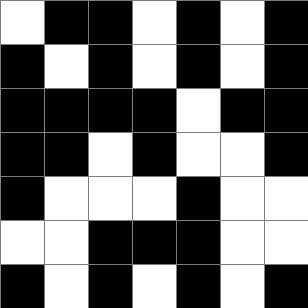[["white", "black", "black", "white", "black", "white", "black"], ["black", "white", "black", "white", "black", "white", "black"], ["black", "black", "black", "black", "white", "black", "black"], ["black", "black", "white", "black", "white", "white", "black"], ["black", "white", "white", "white", "black", "white", "white"], ["white", "white", "black", "black", "black", "white", "white"], ["black", "white", "black", "white", "black", "white", "black"]]